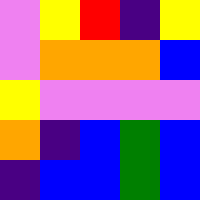[["violet", "yellow", "red", "indigo", "yellow"], ["violet", "orange", "orange", "orange", "blue"], ["yellow", "violet", "violet", "violet", "violet"], ["orange", "indigo", "blue", "green", "blue"], ["indigo", "blue", "blue", "green", "blue"]]